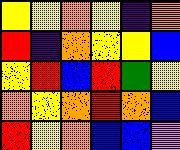[["yellow", "yellow", "orange", "yellow", "indigo", "orange"], ["red", "indigo", "orange", "yellow", "yellow", "blue"], ["yellow", "red", "blue", "red", "green", "yellow"], ["orange", "yellow", "orange", "red", "orange", "blue"], ["red", "yellow", "orange", "blue", "blue", "violet"]]